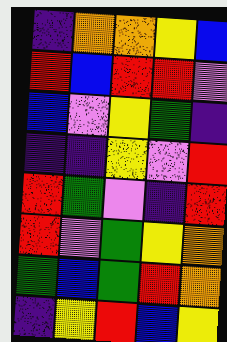[["indigo", "orange", "orange", "yellow", "blue"], ["red", "blue", "red", "red", "violet"], ["blue", "violet", "yellow", "green", "indigo"], ["indigo", "indigo", "yellow", "violet", "red"], ["red", "green", "violet", "indigo", "red"], ["red", "violet", "green", "yellow", "orange"], ["green", "blue", "green", "red", "orange"], ["indigo", "yellow", "red", "blue", "yellow"]]